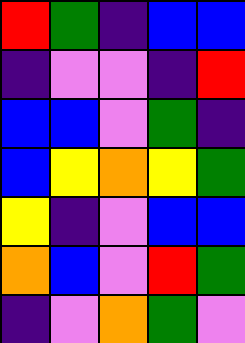[["red", "green", "indigo", "blue", "blue"], ["indigo", "violet", "violet", "indigo", "red"], ["blue", "blue", "violet", "green", "indigo"], ["blue", "yellow", "orange", "yellow", "green"], ["yellow", "indigo", "violet", "blue", "blue"], ["orange", "blue", "violet", "red", "green"], ["indigo", "violet", "orange", "green", "violet"]]